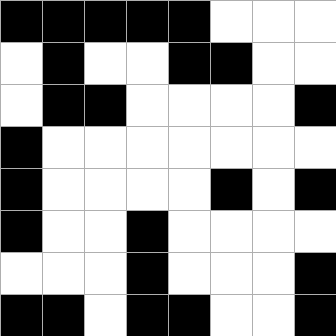[["black", "black", "black", "black", "black", "white", "white", "white"], ["white", "black", "white", "white", "black", "black", "white", "white"], ["white", "black", "black", "white", "white", "white", "white", "black"], ["black", "white", "white", "white", "white", "white", "white", "white"], ["black", "white", "white", "white", "white", "black", "white", "black"], ["black", "white", "white", "black", "white", "white", "white", "white"], ["white", "white", "white", "black", "white", "white", "white", "black"], ["black", "black", "white", "black", "black", "white", "white", "black"]]